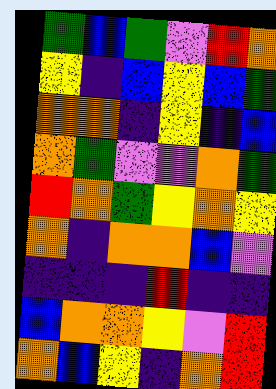[["green", "blue", "green", "violet", "red", "orange"], ["yellow", "indigo", "blue", "yellow", "blue", "green"], ["orange", "orange", "indigo", "yellow", "indigo", "blue"], ["orange", "green", "violet", "violet", "orange", "green"], ["red", "orange", "green", "yellow", "orange", "yellow"], ["orange", "indigo", "orange", "orange", "blue", "violet"], ["indigo", "indigo", "indigo", "red", "indigo", "indigo"], ["blue", "orange", "orange", "yellow", "violet", "red"], ["orange", "blue", "yellow", "indigo", "orange", "red"]]